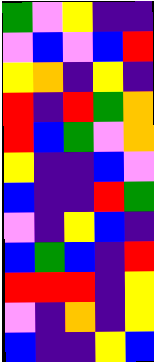[["green", "violet", "yellow", "indigo", "indigo"], ["violet", "blue", "violet", "blue", "red"], ["yellow", "orange", "indigo", "yellow", "indigo"], ["red", "indigo", "red", "green", "orange"], ["red", "blue", "green", "violet", "orange"], ["yellow", "indigo", "indigo", "blue", "violet"], ["blue", "indigo", "indigo", "red", "green"], ["violet", "indigo", "yellow", "blue", "indigo"], ["blue", "green", "blue", "indigo", "red"], ["red", "red", "red", "indigo", "yellow"], ["violet", "indigo", "orange", "indigo", "yellow"], ["blue", "indigo", "indigo", "yellow", "blue"]]